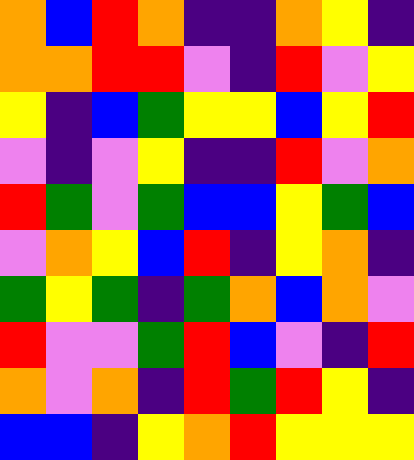[["orange", "blue", "red", "orange", "indigo", "indigo", "orange", "yellow", "indigo"], ["orange", "orange", "red", "red", "violet", "indigo", "red", "violet", "yellow"], ["yellow", "indigo", "blue", "green", "yellow", "yellow", "blue", "yellow", "red"], ["violet", "indigo", "violet", "yellow", "indigo", "indigo", "red", "violet", "orange"], ["red", "green", "violet", "green", "blue", "blue", "yellow", "green", "blue"], ["violet", "orange", "yellow", "blue", "red", "indigo", "yellow", "orange", "indigo"], ["green", "yellow", "green", "indigo", "green", "orange", "blue", "orange", "violet"], ["red", "violet", "violet", "green", "red", "blue", "violet", "indigo", "red"], ["orange", "violet", "orange", "indigo", "red", "green", "red", "yellow", "indigo"], ["blue", "blue", "indigo", "yellow", "orange", "red", "yellow", "yellow", "yellow"]]